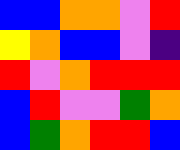[["blue", "blue", "orange", "orange", "violet", "red"], ["yellow", "orange", "blue", "blue", "violet", "indigo"], ["red", "violet", "orange", "red", "red", "red"], ["blue", "red", "violet", "violet", "green", "orange"], ["blue", "green", "orange", "red", "red", "blue"]]